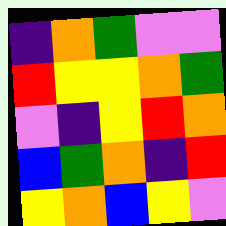[["indigo", "orange", "green", "violet", "violet"], ["red", "yellow", "yellow", "orange", "green"], ["violet", "indigo", "yellow", "red", "orange"], ["blue", "green", "orange", "indigo", "red"], ["yellow", "orange", "blue", "yellow", "violet"]]